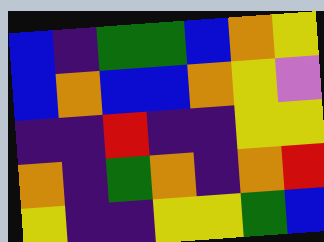[["blue", "indigo", "green", "green", "blue", "orange", "yellow"], ["blue", "orange", "blue", "blue", "orange", "yellow", "violet"], ["indigo", "indigo", "red", "indigo", "indigo", "yellow", "yellow"], ["orange", "indigo", "green", "orange", "indigo", "orange", "red"], ["yellow", "indigo", "indigo", "yellow", "yellow", "green", "blue"]]